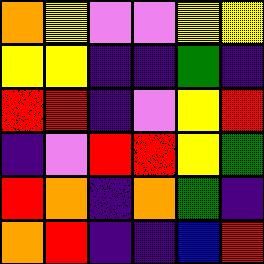[["orange", "yellow", "violet", "violet", "yellow", "yellow"], ["yellow", "yellow", "indigo", "indigo", "green", "indigo"], ["red", "red", "indigo", "violet", "yellow", "red"], ["indigo", "violet", "red", "red", "yellow", "green"], ["red", "orange", "indigo", "orange", "green", "indigo"], ["orange", "red", "indigo", "indigo", "blue", "red"]]